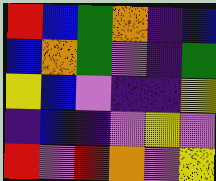[["red", "blue", "green", "orange", "indigo", "blue"], ["blue", "orange", "green", "violet", "indigo", "green"], ["yellow", "blue", "violet", "indigo", "indigo", "yellow"], ["indigo", "blue", "indigo", "violet", "yellow", "violet"], ["red", "violet", "red", "orange", "violet", "yellow"]]